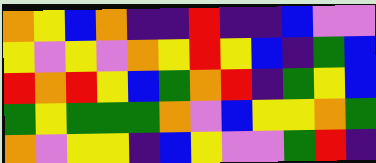[["orange", "yellow", "blue", "orange", "indigo", "indigo", "red", "indigo", "indigo", "blue", "violet", "violet"], ["yellow", "violet", "yellow", "violet", "orange", "yellow", "red", "yellow", "blue", "indigo", "green", "blue"], ["red", "orange", "red", "yellow", "blue", "green", "orange", "red", "indigo", "green", "yellow", "blue"], ["green", "yellow", "green", "green", "green", "orange", "violet", "blue", "yellow", "yellow", "orange", "green"], ["orange", "violet", "yellow", "yellow", "indigo", "blue", "yellow", "violet", "violet", "green", "red", "indigo"]]